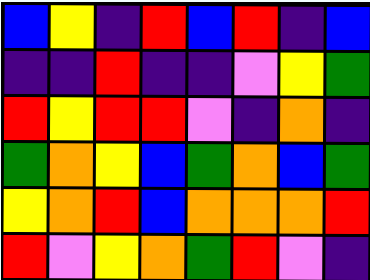[["blue", "yellow", "indigo", "red", "blue", "red", "indigo", "blue"], ["indigo", "indigo", "red", "indigo", "indigo", "violet", "yellow", "green"], ["red", "yellow", "red", "red", "violet", "indigo", "orange", "indigo"], ["green", "orange", "yellow", "blue", "green", "orange", "blue", "green"], ["yellow", "orange", "red", "blue", "orange", "orange", "orange", "red"], ["red", "violet", "yellow", "orange", "green", "red", "violet", "indigo"]]